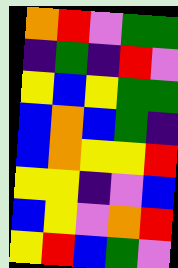[["orange", "red", "violet", "green", "green"], ["indigo", "green", "indigo", "red", "violet"], ["yellow", "blue", "yellow", "green", "green"], ["blue", "orange", "blue", "green", "indigo"], ["blue", "orange", "yellow", "yellow", "red"], ["yellow", "yellow", "indigo", "violet", "blue"], ["blue", "yellow", "violet", "orange", "red"], ["yellow", "red", "blue", "green", "violet"]]